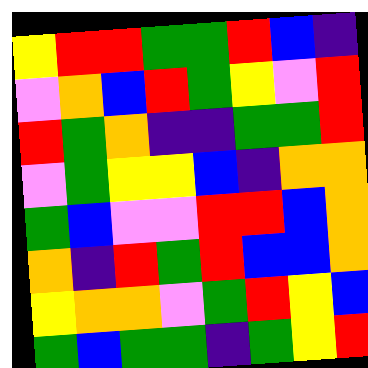[["yellow", "red", "red", "green", "green", "red", "blue", "indigo"], ["violet", "orange", "blue", "red", "green", "yellow", "violet", "red"], ["red", "green", "orange", "indigo", "indigo", "green", "green", "red"], ["violet", "green", "yellow", "yellow", "blue", "indigo", "orange", "orange"], ["green", "blue", "violet", "violet", "red", "red", "blue", "orange"], ["orange", "indigo", "red", "green", "red", "blue", "blue", "orange"], ["yellow", "orange", "orange", "violet", "green", "red", "yellow", "blue"], ["green", "blue", "green", "green", "indigo", "green", "yellow", "red"]]